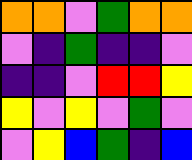[["orange", "orange", "violet", "green", "orange", "orange"], ["violet", "indigo", "green", "indigo", "indigo", "violet"], ["indigo", "indigo", "violet", "red", "red", "yellow"], ["yellow", "violet", "yellow", "violet", "green", "violet"], ["violet", "yellow", "blue", "green", "indigo", "blue"]]